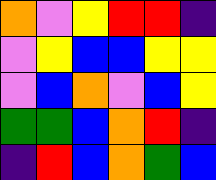[["orange", "violet", "yellow", "red", "red", "indigo"], ["violet", "yellow", "blue", "blue", "yellow", "yellow"], ["violet", "blue", "orange", "violet", "blue", "yellow"], ["green", "green", "blue", "orange", "red", "indigo"], ["indigo", "red", "blue", "orange", "green", "blue"]]